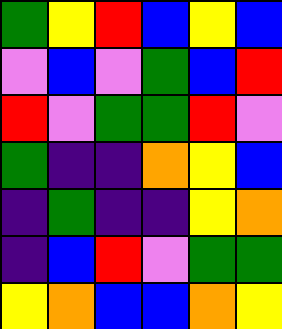[["green", "yellow", "red", "blue", "yellow", "blue"], ["violet", "blue", "violet", "green", "blue", "red"], ["red", "violet", "green", "green", "red", "violet"], ["green", "indigo", "indigo", "orange", "yellow", "blue"], ["indigo", "green", "indigo", "indigo", "yellow", "orange"], ["indigo", "blue", "red", "violet", "green", "green"], ["yellow", "orange", "blue", "blue", "orange", "yellow"]]